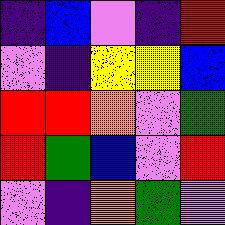[["indigo", "blue", "violet", "indigo", "red"], ["violet", "indigo", "yellow", "yellow", "blue"], ["red", "red", "orange", "violet", "green"], ["red", "green", "blue", "violet", "red"], ["violet", "indigo", "orange", "green", "violet"]]